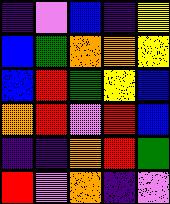[["indigo", "violet", "blue", "indigo", "yellow"], ["blue", "green", "orange", "orange", "yellow"], ["blue", "red", "green", "yellow", "blue"], ["orange", "red", "violet", "red", "blue"], ["indigo", "indigo", "orange", "red", "green"], ["red", "violet", "orange", "indigo", "violet"]]